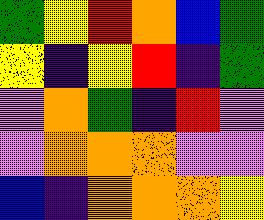[["green", "yellow", "red", "orange", "blue", "green"], ["yellow", "indigo", "yellow", "red", "indigo", "green"], ["violet", "orange", "green", "indigo", "red", "violet"], ["violet", "orange", "orange", "orange", "violet", "violet"], ["blue", "indigo", "orange", "orange", "orange", "yellow"]]